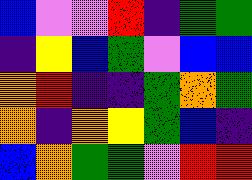[["blue", "violet", "violet", "red", "indigo", "green", "green"], ["indigo", "yellow", "blue", "green", "violet", "blue", "blue"], ["orange", "red", "indigo", "indigo", "green", "orange", "green"], ["orange", "indigo", "orange", "yellow", "green", "blue", "indigo"], ["blue", "orange", "green", "green", "violet", "red", "red"]]